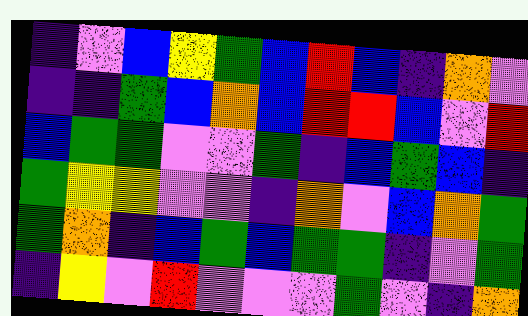[["indigo", "violet", "blue", "yellow", "green", "blue", "red", "blue", "indigo", "orange", "violet"], ["indigo", "indigo", "green", "blue", "orange", "blue", "red", "red", "blue", "violet", "red"], ["blue", "green", "green", "violet", "violet", "green", "indigo", "blue", "green", "blue", "indigo"], ["green", "yellow", "yellow", "violet", "violet", "indigo", "orange", "violet", "blue", "orange", "green"], ["green", "orange", "indigo", "blue", "green", "blue", "green", "green", "indigo", "violet", "green"], ["indigo", "yellow", "violet", "red", "violet", "violet", "violet", "green", "violet", "indigo", "orange"]]